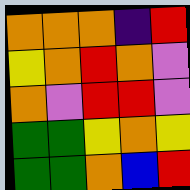[["orange", "orange", "orange", "indigo", "red"], ["yellow", "orange", "red", "orange", "violet"], ["orange", "violet", "red", "red", "violet"], ["green", "green", "yellow", "orange", "yellow"], ["green", "green", "orange", "blue", "red"]]